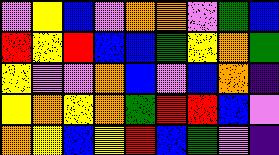[["violet", "yellow", "blue", "violet", "orange", "orange", "violet", "green", "blue"], ["red", "yellow", "red", "blue", "blue", "green", "yellow", "orange", "green"], ["yellow", "violet", "violet", "orange", "blue", "violet", "blue", "orange", "indigo"], ["yellow", "orange", "yellow", "orange", "green", "red", "red", "blue", "violet"], ["orange", "yellow", "blue", "yellow", "red", "blue", "green", "violet", "indigo"]]